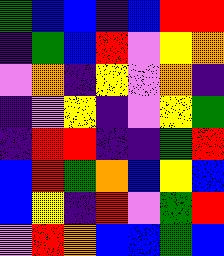[["green", "blue", "blue", "indigo", "blue", "red", "red"], ["indigo", "green", "blue", "red", "violet", "yellow", "orange"], ["violet", "orange", "indigo", "yellow", "violet", "orange", "indigo"], ["indigo", "violet", "yellow", "indigo", "violet", "yellow", "green"], ["indigo", "red", "red", "indigo", "indigo", "green", "red"], ["blue", "red", "green", "orange", "blue", "yellow", "blue"], ["blue", "yellow", "indigo", "red", "violet", "green", "red"], ["violet", "red", "orange", "blue", "blue", "green", "blue"]]